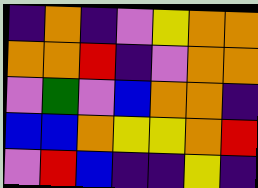[["indigo", "orange", "indigo", "violet", "yellow", "orange", "orange"], ["orange", "orange", "red", "indigo", "violet", "orange", "orange"], ["violet", "green", "violet", "blue", "orange", "orange", "indigo"], ["blue", "blue", "orange", "yellow", "yellow", "orange", "red"], ["violet", "red", "blue", "indigo", "indigo", "yellow", "indigo"]]